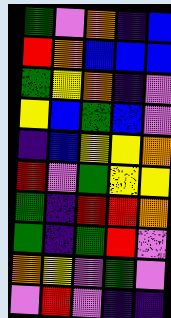[["green", "violet", "orange", "indigo", "blue"], ["red", "orange", "blue", "blue", "blue"], ["green", "yellow", "orange", "indigo", "violet"], ["yellow", "blue", "green", "blue", "violet"], ["indigo", "blue", "yellow", "yellow", "orange"], ["red", "violet", "green", "yellow", "yellow"], ["green", "indigo", "red", "red", "orange"], ["green", "indigo", "green", "red", "violet"], ["orange", "yellow", "violet", "green", "violet"], ["violet", "red", "violet", "indigo", "indigo"]]